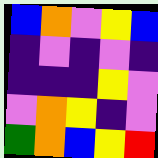[["blue", "orange", "violet", "yellow", "blue"], ["indigo", "violet", "indigo", "violet", "indigo"], ["indigo", "indigo", "indigo", "yellow", "violet"], ["violet", "orange", "yellow", "indigo", "violet"], ["green", "orange", "blue", "yellow", "red"]]